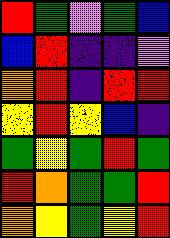[["red", "green", "violet", "green", "blue"], ["blue", "red", "indigo", "indigo", "violet"], ["orange", "red", "indigo", "red", "red"], ["yellow", "red", "yellow", "blue", "indigo"], ["green", "yellow", "green", "red", "green"], ["red", "orange", "green", "green", "red"], ["orange", "yellow", "green", "yellow", "red"]]